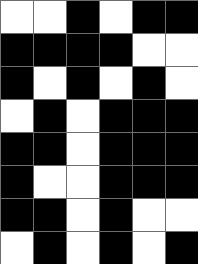[["white", "white", "black", "white", "black", "black"], ["black", "black", "black", "black", "white", "white"], ["black", "white", "black", "white", "black", "white"], ["white", "black", "white", "black", "black", "black"], ["black", "black", "white", "black", "black", "black"], ["black", "white", "white", "black", "black", "black"], ["black", "black", "white", "black", "white", "white"], ["white", "black", "white", "black", "white", "black"]]